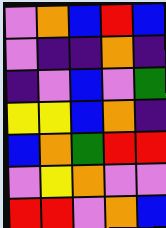[["violet", "orange", "blue", "red", "blue"], ["violet", "indigo", "indigo", "orange", "indigo"], ["indigo", "violet", "blue", "violet", "green"], ["yellow", "yellow", "blue", "orange", "indigo"], ["blue", "orange", "green", "red", "red"], ["violet", "yellow", "orange", "violet", "violet"], ["red", "red", "violet", "orange", "blue"]]